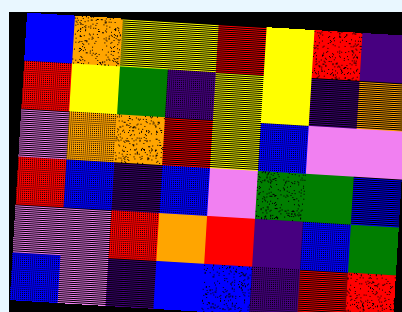[["blue", "orange", "yellow", "yellow", "red", "yellow", "red", "indigo"], ["red", "yellow", "green", "indigo", "yellow", "yellow", "indigo", "orange"], ["violet", "orange", "orange", "red", "yellow", "blue", "violet", "violet"], ["red", "blue", "indigo", "blue", "violet", "green", "green", "blue"], ["violet", "violet", "red", "orange", "red", "indigo", "blue", "green"], ["blue", "violet", "indigo", "blue", "blue", "indigo", "red", "red"]]